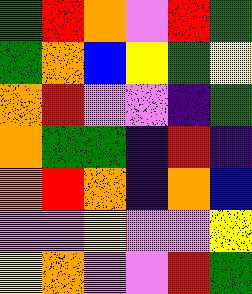[["green", "red", "orange", "violet", "red", "green"], ["green", "orange", "blue", "yellow", "green", "yellow"], ["orange", "red", "violet", "violet", "indigo", "green"], ["orange", "green", "green", "indigo", "red", "indigo"], ["orange", "red", "orange", "indigo", "orange", "blue"], ["violet", "violet", "yellow", "violet", "violet", "yellow"], ["yellow", "orange", "violet", "violet", "red", "green"]]